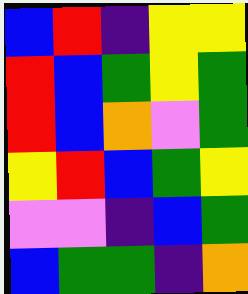[["blue", "red", "indigo", "yellow", "yellow"], ["red", "blue", "green", "yellow", "green"], ["red", "blue", "orange", "violet", "green"], ["yellow", "red", "blue", "green", "yellow"], ["violet", "violet", "indigo", "blue", "green"], ["blue", "green", "green", "indigo", "orange"]]